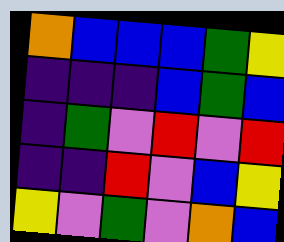[["orange", "blue", "blue", "blue", "green", "yellow"], ["indigo", "indigo", "indigo", "blue", "green", "blue"], ["indigo", "green", "violet", "red", "violet", "red"], ["indigo", "indigo", "red", "violet", "blue", "yellow"], ["yellow", "violet", "green", "violet", "orange", "blue"]]